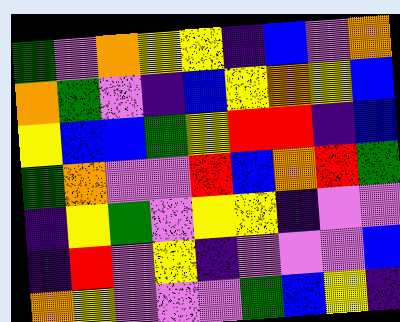[["green", "violet", "orange", "yellow", "yellow", "indigo", "blue", "violet", "orange"], ["orange", "green", "violet", "indigo", "blue", "yellow", "orange", "yellow", "blue"], ["yellow", "blue", "blue", "green", "yellow", "red", "red", "indigo", "blue"], ["green", "orange", "violet", "violet", "red", "blue", "orange", "red", "green"], ["indigo", "yellow", "green", "violet", "yellow", "yellow", "indigo", "violet", "violet"], ["indigo", "red", "violet", "yellow", "indigo", "violet", "violet", "violet", "blue"], ["orange", "yellow", "violet", "violet", "violet", "green", "blue", "yellow", "indigo"]]